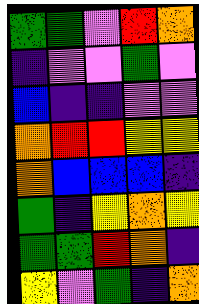[["green", "green", "violet", "red", "orange"], ["indigo", "violet", "violet", "green", "violet"], ["blue", "indigo", "indigo", "violet", "violet"], ["orange", "red", "red", "yellow", "yellow"], ["orange", "blue", "blue", "blue", "indigo"], ["green", "indigo", "yellow", "orange", "yellow"], ["green", "green", "red", "orange", "indigo"], ["yellow", "violet", "green", "indigo", "orange"]]